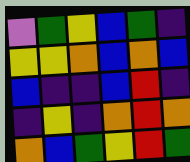[["violet", "green", "yellow", "blue", "green", "indigo"], ["yellow", "yellow", "orange", "blue", "orange", "blue"], ["blue", "indigo", "indigo", "blue", "red", "indigo"], ["indigo", "yellow", "indigo", "orange", "red", "orange"], ["orange", "blue", "green", "yellow", "red", "green"]]